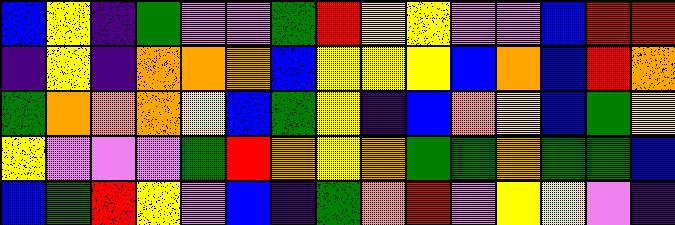[["blue", "yellow", "indigo", "green", "violet", "violet", "green", "red", "yellow", "yellow", "violet", "violet", "blue", "red", "red"], ["indigo", "yellow", "indigo", "orange", "orange", "orange", "blue", "yellow", "yellow", "yellow", "blue", "orange", "blue", "red", "orange"], ["green", "orange", "orange", "orange", "yellow", "blue", "green", "yellow", "indigo", "blue", "orange", "yellow", "blue", "green", "yellow"], ["yellow", "violet", "violet", "violet", "green", "red", "orange", "yellow", "orange", "green", "green", "orange", "green", "green", "blue"], ["blue", "green", "red", "yellow", "violet", "blue", "indigo", "green", "orange", "red", "violet", "yellow", "yellow", "violet", "indigo"]]